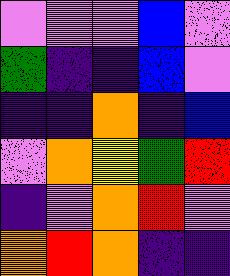[["violet", "violet", "violet", "blue", "violet"], ["green", "indigo", "indigo", "blue", "violet"], ["indigo", "indigo", "orange", "indigo", "blue"], ["violet", "orange", "yellow", "green", "red"], ["indigo", "violet", "orange", "red", "violet"], ["orange", "red", "orange", "indigo", "indigo"]]